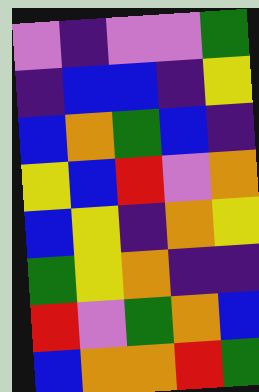[["violet", "indigo", "violet", "violet", "green"], ["indigo", "blue", "blue", "indigo", "yellow"], ["blue", "orange", "green", "blue", "indigo"], ["yellow", "blue", "red", "violet", "orange"], ["blue", "yellow", "indigo", "orange", "yellow"], ["green", "yellow", "orange", "indigo", "indigo"], ["red", "violet", "green", "orange", "blue"], ["blue", "orange", "orange", "red", "green"]]